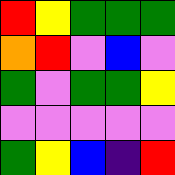[["red", "yellow", "green", "green", "green"], ["orange", "red", "violet", "blue", "violet"], ["green", "violet", "green", "green", "yellow"], ["violet", "violet", "violet", "violet", "violet"], ["green", "yellow", "blue", "indigo", "red"]]